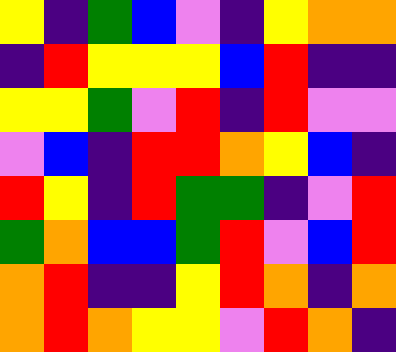[["yellow", "indigo", "green", "blue", "violet", "indigo", "yellow", "orange", "orange"], ["indigo", "red", "yellow", "yellow", "yellow", "blue", "red", "indigo", "indigo"], ["yellow", "yellow", "green", "violet", "red", "indigo", "red", "violet", "violet"], ["violet", "blue", "indigo", "red", "red", "orange", "yellow", "blue", "indigo"], ["red", "yellow", "indigo", "red", "green", "green", "indigo", "violet", "red"], ["green", "orange", "blue", "blue", "green", "red", "violet", "blue", "red"], ["orange", "red", "indigo", "indigo", "yellow", "red", "orange", "indigo", "orange"], ["orange", "red", "orange", "yellow", "yellow", "violet", "red", "orange", "indigo"]]